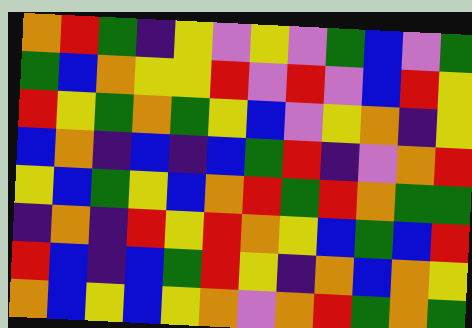[["orange", "red", "green", "indigo", "yellow", "violet", "yellow", "violet", "green", "blue", "violet", "green"], ["green", "blue", "orange", "yellow", "yellow", "red", "violet", "red", "violet", "blue", "red", "yellow"], ["red", "yellow", "green", "orange", "green", "yellow", "blue", "violet", "yellow", "orange", "indigo", "yellow"], ["blue", "orange", "indigo", "blue", "indigo", "blue", "green", "red", "indigo", "violet", "orange", "red"], ["yellow", "blue", "green", "yellow", "blue", "orange", "red", "green", "red", "orange", "green", "green"], ["indigo", "orange", "indigo", "red", "yellow", "red", "orange", "yellow", "blue", "green", "blue", "red"], ["red", "blue", "indigo", "blue", "green", "red", "yellow", "indigo", "orange", "blue", "orange", "yellow"], ["orange", "blue", "yellow", "blue", "yellow", "orange", "violet", "orange", "red", "green", "orange", "green"]]